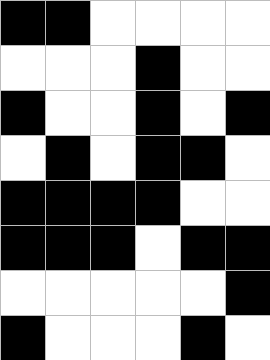[["black", "black", "white", "white", "white", "white"], ["white", "white", "white", "black", "white", "white"], ["black", "white", "white", "black", "white", "black"], ["white", "black", "white", "black", "black", "white"], ["black", "black", "black", "black", "white", "white"], ["black", "black", "black", "white", "black", "black"], ["white", "white", "white", "white", "white", "black"], ["black", "white", "white", "white", "black", "white"]]